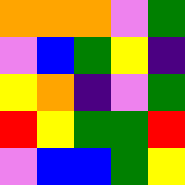[["orange", "orange", "orange", "violet", "green"], ["violet", "blue", "green", "yellow", "indigo"], ["yellow", "orange", "indigo", "violet", "green"], ["red", "yellow", "green", "green", "red"], ["violet", "blue", "blue", "green", "yellow"]]